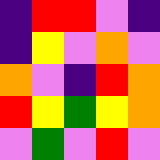[["indigo", "red", "red", "violet", "indigo"], ["indigo", "yellow", "violet", "orange", "violet"], ["orange", "violet", "indigo", "red", "orange"], ["red", "yellow", "green", "yellow", "orange"], ["violet", "green", "violet", "red", "violet"]]